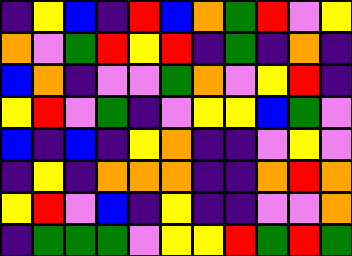[["indigo", "yellow", "blue", "indigo", "red", "blue", "orange", "green", "red", "violet", "yellow"], ["orange", "violet", "green", "red", "yellow", "red", "indigo", "green", "indigo", "orange", "indigo"], ["blue", "orange", "indigo", "violet", "violet", "green", "orange", "violet", "yellow", "red", "indigo"], ["yellow", "red", "violet", "green", "indigo", "violet", "yellow", "yellow", "blue", "green", "violet"], ["blue", "indigo", "blue", "indigo", "yellow", "orange", "indigo", "indigo", "violet", "yellow", "violet"], ["indigo", "yellow", "indigo", "orange", "orange", "orange", "indigo", "indigo", "orange", "red", "orange"], ["yellow", "red", "violet", "blue", "indigo", "yellow", "indigo", "indigo", "violet", "violet", "orange"], ["indigo", "green", "green", "green", "violet", "yellow", "yellow", "red", "green", "red", "green"]]